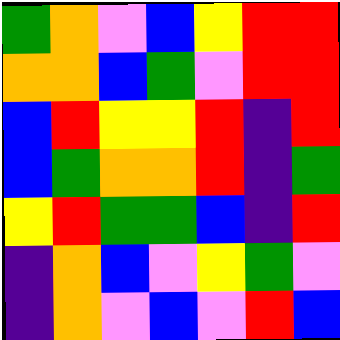[["green", "orange", "violet", "blue", "yellow", "red", "red"], ["orange", "orange", "blue", "green", "violet", "red", "red"], ["blue", "red", "yellow", "yellow", "red", "indigo", "red"], ["blue", "green", "orange", "orange", "red", "indigo", "green"], ["yellow", "red", "green", "green", "blue", "indigo", "red"], ["indigo", "orange", "blue", "violet", "yellow", "green", "violet"], ["indigo", "orange", "violet", "blue", "violet", "red", "blue"]]